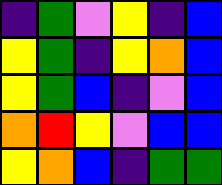[["indigo", "green", "violet", "yellow", "indigo", "blue"], ["yellow", "green", "indigo", "yellow", "orange", "blue"], ["yellow", "green", "blue", "indigo", "violet", "blue"], ["orange", "red", "yellow", "violet", "blue", "blue"], ["yellow", "orange", "blue", "indigo", "green", "green"]]